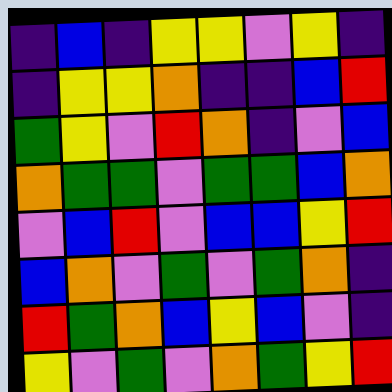[["indigo", "blue", "indigo", "yellow", "yellow", "violet", "yellow", "indigo"], ["indigo", "yellow", "yellow", "orange", "indigo", "indigo", "blue", "red"], ["green", "yellow", "violet", "red", "orange", "indigo", "violet", "blue"], ["orange", "green", "green", "violet", "green", "green", "blue", "orange"], ["violet", "blue", "red", "violet", "blue", "blue", "yellow", "red"], ["blue", "orange", "violet", "green", "violet", "green", "orange", "indigo"], ["red", "green", "orange", "blue", "yellow", "blue", "violet", "indigo"], ["yellow", "violet", "green", "violet", "orange", "green", "yellow", "red"]]